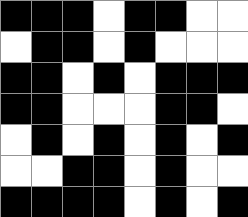[["black", "black", "black", "white", "black", "black", "white", "white"], ["white", "black", "black", "white", "black", "white", "white", "white"], ["black", "black", "white", "black", "white", "black", "black", "black"], ["black", "black", "white", "white", "white", "black", "black", "white"], ["white", "black", "white", "black", "white", "black", "white", "black"], ["white", "white", "black", "black", "white", "black", "white", "white"], ["black", "black", "black", "black", "white", "black", "white", "black"]]